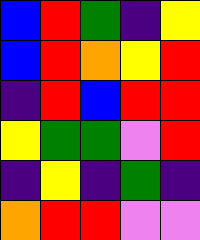[["blue", "red", "green", "indigo", "yellow"], ["blue", "red", "orange", "yellow", "red"], ["indigo", "red", "blue", "red", "red"], ["yellow", "green", "green", "violet", "red"], ["indigo", "yellow", "indigo", "green", "indigo"], ["orange", "red", "red", "violet", "violet"]]